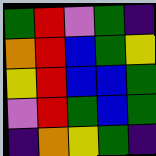[["green", "red", "violet", "green", "indigo"], ["orange", "red", "blue", "green", "yellow"], ["yellow", "red", "blue", "blue", "green"], ["violet", "red", "green", "blue", "green"], ["indigo", "orange", "yellow", "green", "indigo"]]